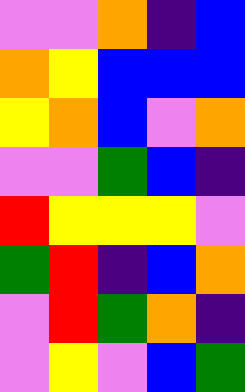[["violet", "violet", "orange", "indigo", "blue"], ["orange", "yellow", "blue", "blue", "blue"], ["yellow", "orange", "blue", "violet", "orange"], ["violet", "violet", "green", "blue", "indigo"], ["red", "yellow", "yellow", "yellow", "violet"], ["green", "red", "indigo", "blue", "orange"], ["violet", "red", "green", "orange", "indigo"], ["violet", "yellow", "violet", "blue", "green"]]